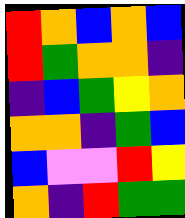[["red", "orange", "blue", "orange", "blue"], ["red", "green", "orange", "orange", "indigo"], ["indigo", "blue", "green", "yellow", "orange"], ["orange", "orange", "indigo", "green", "blue"], ["blue", "violet", "violet", "red", "yellow"], ["orange", "indigo", "red", "green", "green"]]